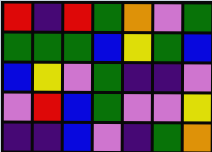[["red", "indigo", "red", "green", "orange", "violet", "green"], ["green", "green", "green", "blue", "yellow", "green", "blue"], ["blue", "yellow", "violet", "green", "indigo", "indigo", "violet"], ["violet", "red", "blue", "green", "violet", "violet", "yellow"], ["indigo", "indigo", "blue", "violet", "indigo", "green", "orange"]]